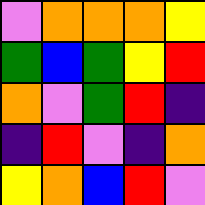[["violet", "orange", "orange", "orange", "yellow"], ["green", "blue", "green", "yellow", "red"], ["orange", "violet", "green", "red", "indigo"], ["indigo", "red", "violet", "indigo", "orange"], ["yellow", "orange", "blue", "red", "violet"]]